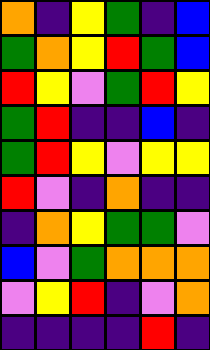[["orange", "indigo", "yellow", "green", "indigo", "blue"], ["green", "orange", "yellow", "red", "green", "blue"], ["red", "yellow", "violet", "green", "red", "yellow"], ["green", "red", "indigo", "indigo", "blue", "indigo"], ["green", "red", "yellow", "violet", "yellow", "yellow"], ["red", "violet", "indigo", "orange", "indigo", "indigo"], ["indigo", "orange", "yellow", "green", "green", "violet"], ["blue", "violet", "green", "orange", "orange", "orange"], ["violet", "yellow", "red", "indigo", "violet", "orange"], ["indigo", "indigo", "indigo", "indigo", "red", "indigo"]]